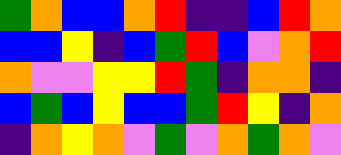[["green", "orange", "blue", "blue", "orange", "red", "indigo", "indigo", "blue", "red", "orange"], ["blue", "blue", "yellow", "indigo", "blue", "green", "red", "blue", "violet", "orange", "red"], ["orange", "violet", "violet", "yellow", "yellow", "red", "green", "indigo", "orange", "orange", "indigo"], ["blue", "green", "blue", "yellow", "blue", "blue", "green", "red", "yellow", "indigo", "orange"], ["indigo", "orange", "yellow", "orange", "violet", "green", "violet", "orange", "green", "orange", "violet"]]